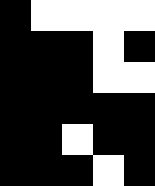[["black", "white", "white", "white", "white"], ["black", "black", "black", "white", "black"], ["black", "black", "black", "white", "white"], ["black", "black", "black", "black", "black"], ["black", "black", "white", "black", "black"], ["black", "black", "black", "white", "black"]]